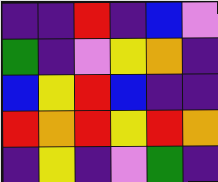[["indigo", "indigo", "red", "indigo", "blue", "violet"], ["green", "indigo", "violet", "yellow", "orange", "indigo"], ["blue", "yellow", "red", "blue", "indigo", "indigo"], ["red", "orange", "red", "yellow", "red", "orange"], ["indigo", "yellow", "indigo", "violet", "green", "indigo"]]